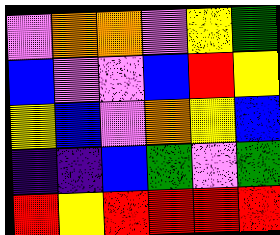[["violet", "orange", "orange", "violet", "yellow", "green"], ["blue", "violet", "violet", "blue", "red", "yellow"], ["yellow", "blue", "violet", "orange", "yellow", "blue"], ["indigo", "indigo", "blue", "green", "violet", "green"], ["red", "yellow", "red", "red", "red", "red"]]